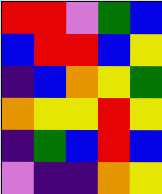[["red", "red", "violet", "green", "blue"], ["blue", "red", "red", "blue", "yellow"], ["indigo", "blue", "orange", "yellow", "green"], ["orange", "yellow", "yellow", "red", "yellow"], ["indigo", "green", "blue", "red", "blue"], ["violet", "indigo", "indigo", "orange", "yellow"]]